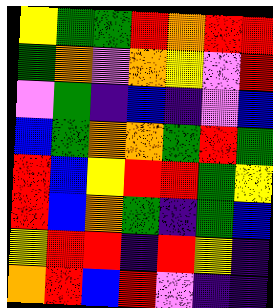[["yellow", "green", "green", "red", "orange", "red", "red"], ["green", "orange", "violet", "orange", "yellow", "violet", "red"], ["violet", "green", "indigo", "blue", "indigo", "violet", "blue"], ["blue", "green", "orange", "orange", "green", "red", "green"], ["red", "blue", "yellow", "red", "red", "green", "yellow"], ["red", "blue", "orange", "green", "indigo", "green", "blue"], ["yellow", "red", "red", "indigo", "red", "yellow", "indigo"], ["orange", "red", "blue", "red", "violet", "indigo", "indigo"]]